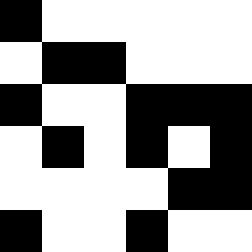[["black", "white", "white", "white", "white", "white"], ["white", "black", "black", "white", "white", "white"], ["black", "white", "white", "black", "black", "black"], ["white", "black", "white", "black", "white", "black"], ["white", "white", "white", "white", "black", "black"], ["black", "white", "white", "black", "white", "white"]]